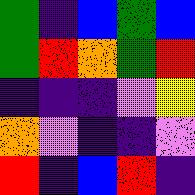[["green", "indigo", "blue", "green", "blue"], ["green", "red", "orange", "green", "red"], ["indigo", "indigo", "indigo", "violet", "yellow"], ["orange", "violet", "indigo", "indigo", "violet"], ["red", "indigo", "blue", "red", "indigo"]]